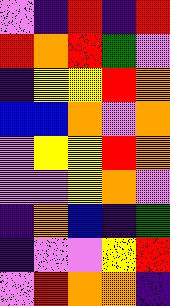[["violet", "indigo", "red", "indigo", "red"], ["red", "orange", "red", "green", "violet"], ["indigo", "yellow", "yellow", "red", "orange"], ["blue", "blue", "orange", "violet", "orange"], ["violet", "yellow", "yellow", "red", "orange"], ["violet", "violet", "yellow", "orange", "violet"], ["indigo", "orange", "blue", "indigo", "green"], ["indigo", "violet", "violet", "yellow", "red"], ["violet", "red", "orange", "orange", "indigo"]]